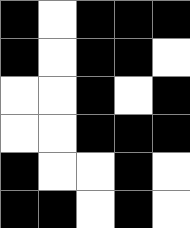[["black", "white", "black", "black", "black"], ["black", "white", "black", "black", "white"], ["white", "white", "black", "white", "black"], ["white", "white", "black", "black", "black"], ["black", "white", "white", "black", "white"], ["black", "black", "white", "black", "white"]]